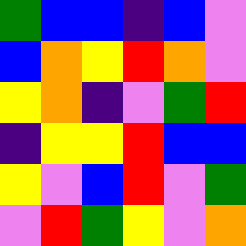[["green", "blue", "blue", "indigo", "blue", "violet"], ["blue", "orange", "yellow", "red", "orange", "violet"], ["yellow", "orange", "indigo", "violet", "green", "red"], ["indigo", "yellow", "yellow", "red", "blue", "blue"], ["yellow", "violet", "blue", "red", "violet", "green"], ["violet", "red", "green", "yellow", "violet", "orange"]]